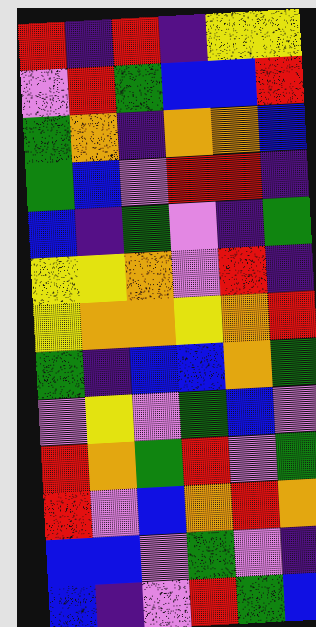[["red", "indigo", "red", "indigo", "yellow", "yellow"], ["violet", "red", "green", "blue", "blue", "red"], ["green", "orange", "indigo", "orange", "orange", "blue"], ["green", "blue", "violet", "red", "red", "indigo"], ["blue", "indigo", "green", "violet", "indigo", "green"], ["yellow", "yellow", "orange", "violet", "red", "indigo"], ["yellow", "orange", "orange", "yellow", "orange", "red"], ["green", "indigo", "blue", "blue", "orange", "green"], ["violet", "yellow", "violet", "green", "blue", "violet"], ["red", "orange", "green", "red", "violet", "green"], ["red", "violet", "blue", "orange", "red", "orange"], ["blue", "blue", "violet", "green", "violet", "indigo"], ["blue", "indigo", "violet", "red", "green", "blue"]]